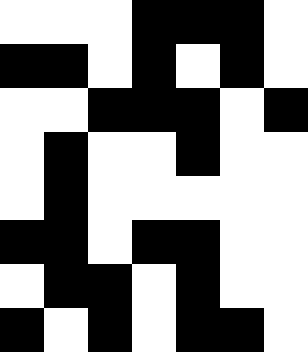[["white", "white", "white", "black", "black", "black", "white"], ["black", "black", "white", "black", "white", "black", "white"], ["white", "white", "black", "black", "black", "white", "black"], ["white", "black", "white", "white", "black", "white", "white"], ["white", "black", "white", "white", "white", "white", "white"], ["black", "black", "white", "black", "black", "white", "white"], ["white", "black", "black", "white", "black", "white", "white"], ["black", "white", "black", "white", "black", "black", "white"]]